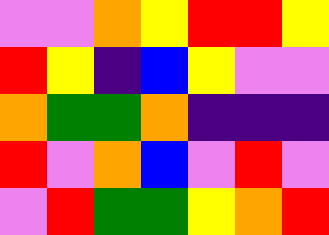[["violet", "violet", "orange", "yellow", "red", "red", "yellow"], ["red", "yellow", "indigo", "blue", "yellow", "violet", "violet"], ["orange", "green", "green", "orange", "indigo", "indigo", "indigo"], ["red", "violet", "orange", "blue", "violet", "red", "violet"], ["violet", "red", "green", "green", "yellow", "orange", "red"]]